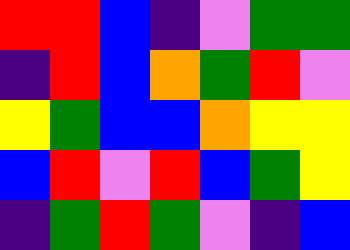[["red", "red", "blue", "indigo", "violet", "green", "green"], ["indigo", "red", "blue", "orange", "green", "red", "violet"], ["yellow", "green", "blue", "blue", "orange", "yellow", "yellow"], ["blue", "red", "violet", "red", "blue", "green", "yellow"], ["indigo", "green", "red", "green", "violet", "indigo", "blue"]]